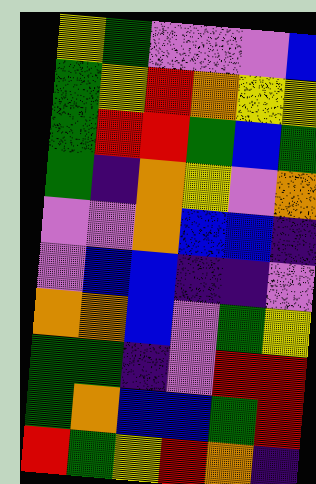[["yellow", "green", "violet", "violet", "violet", "blue"], ["green", "yellow", "red", "orange", "yellow", "yellow"], ["green", "red", "red", "green", "blue", "green"], ["green", "indigo", "orange", "yellow", "violet", "orange"], ["violet", "violet", "orange", "blue", "blue", "indigo"], ["violet", "blue", "blue", "indigo", "indigo", "violet"], ["orange", "orange", "blue", "violet", "green", "yellow"], ["green", "green", "indigo", "violet", "red", "red"], ["green", "orange", "blue", "blue", "green", "red"], ["red", "green", "yellow", "red", "orange", "indigo"]]